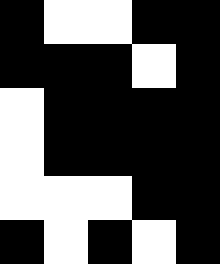[["black", "white", "white", "black", "black"], ["black", "black", "black", "white", "black"], ["white", "black", "black", "black", "black"], ["white", "black", "black", "black", "black"], ["white", "white", "white", "black", "black"], ["black", "white", "black", "white", "black"]]